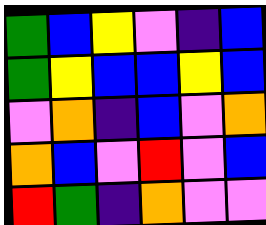[["green", "blue", "yellow", "violet", "indigo", "blue"], ["green", "yellow", "blue", "blue", "yellow", "blue"], ["violet", "orange", "indigo", "blue", "violet", "orange"], ["orange", "blue", "violet", "red", "violet", "blue"], ["red", "green", "indigo", "orange", "violet", "violet"]]